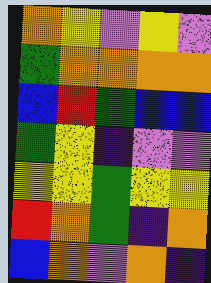[["orange", "yellow", "violet", "yellow", "violet"], ["green", "orange", "orange", "orange", "orange"], ["blue", "red", "green", "blue", "blue"], ["green", "yellow", "indigo", "violet", "violet"], ["yellow", "yellow", "green", "yellow", "yellow"], ["red", "orange", "green", "indigo", "orange"], ["blue", "orange", "violet", "orange", "indigo"]]